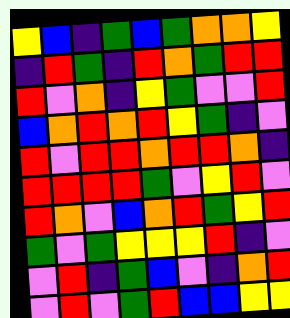[["yellow", "blue", "indigo", "green", "blue", "green", "orange", "orange", "yellow"], ["indigo", "red", "green", "indigo", "red", "orange", "green", "red", "red"], ["red", "violet", "orange", "indigo", "yellow", "green", "violet", "violet", "red"], ["blue", "orange", "red", "orange", "red", "yellow", "green", "indigo", "violet"], ["red", "violet", "red", "red", "orange", "red", "red", "orange", "indigo"], ["red", "red", "red", "red", "green", "violet", "yellow", "red", "violet"], ["red", "orange", "violet", "blue", "orange", "red", "green", "yellow", "red"], ["green", "violet", "green", "yellow", "yellow", "yellow", "red", "indigo", "violet"], ["violet", "red", "indigo", "green", "blue", "violet", "indigo", "orange", "red"], ["violet", "red", "violet", "green", "red", "blue", "blue", "yellow", "yellow"]]